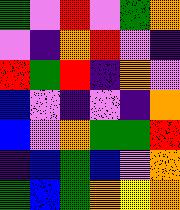[["green", "violet", "red", "violet", "green", "orange"], ["violet", "indigo", "orange", "red", "violet", "indigo"], ["red", "green", "red", "indigo", "orange", "violet"], ["blue", "violet", "indigo", "violet", "indigo", "orange"], ["blue", "violet", "orange", "green", "green", "red"], ["indigo", "blue", "green", "blue", "violet", "orange"], ["green", "blue", "green", "orange", "yellow", "orange"]]